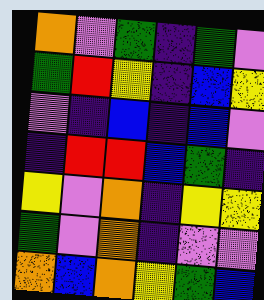[["orange", "violet", "green", "indigo", "green", "violet"], ["green", "red", "yellow", "indigo", "blue", "yellow"], ["violet", "indigo", "blue", "indigo", "blue", "violet"], ["indigo", "red", "red", "blue", "green", "indigo"], ["yellow", "violet", "orange", "indigo", "yellow", "yellow"], ["green", "violet", "orange", "indigo", "violet", "violet"], ["orange", "blue", "orange", "yellow", "green", "blue"]]